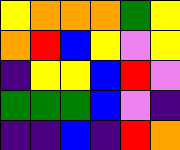[["yellow", "orange", "orange", "orange", "green", "yellow"], ["orange", "red", "blue", "yellow", "violet", "yellow"], ["indigo", "yellow", "yellow", "blue", "red", "violet"], ["green", "green", "green", "blue", "violet", "indigo"], ["indigo", "indigo", "blue", "indigo", "red", "orange"]]